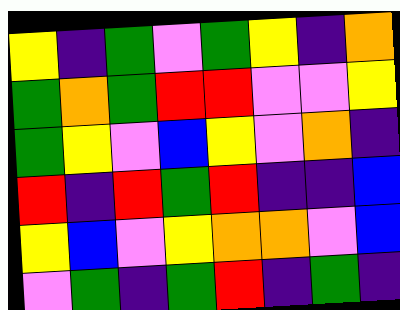[["yellow", "indigo", "green", "violet", "green", "yellow", "indigo", "orange"], ["green", "orange", "green", "red", "red", "violet", "violet", "yellow"], ["green", "yellow", "violet", "blue", "yellow", "violet", "orange", "indigo"], ["red", "indigo", "red", "green", "red", "indigo", "indigo", "blue"], ["yellow", "blue", "violet", "yellow", "orange", "orange", "violet", "blue"], ["violet", "green", "indigo", "green", "red", "indigo", "green", "indigo"]]